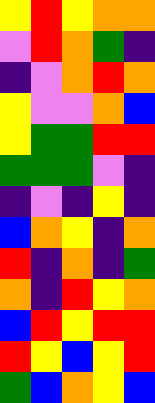[["yellow", "red", "yellow", "orange", "orange"], ["violet", "red", "orange", "green", "indigo"], ["indigo", "violet", "orange", "red", "orange"], ["yellow", "violet", "violet", "orange", "blue"], ["yellow", "green", "green", "red", "red"], ["green", "green", "green", "violet", "indigo"], ["indigo", "violet", "indigo", "yellow", "indigo"], ["blue", "orange", "yellow", "indigo", "orange"], ["red", "indigo", "orange", "indigo", "green"], ["orange", "indigo", "red", "yellow", "orange"], ["blue", "red", "yellow", "red", "red"], ["red", "yellow", "blue", "yellow", "red"], ["green", "blue", "orange", "yellow", "blue"]]